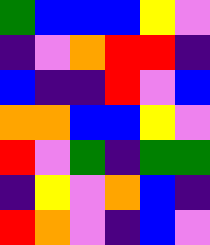[["green", "blue", "blue", "blue", "yellow", "violet"], ["indigo", "violet", "orange", "red", "red", "indigo"], ["blue", "indigo", "indigo", "red", "violet", "blue"], ["orange", "orange", "blue", "blue", "yellow", "violet"], ["red", "violet", "green", "indigo", "green", "green"], ["indigo", "yellow", "violet", "orange", "blue", "indigo"], ["red", "orange", "violet", "indigo", "blue", "violet"]]